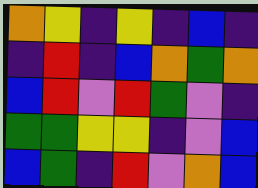[["orange", "yellow", "indigo", "yellow", "indigo", "blue", "indigo"], ["indigo", "red", "indigo", "blue", "orange", "green", "orange"], ["blue", "red", "violet", "red", "green", "violet", "indigo"], ["green", "green", "yellow", "yellow", "indigo", "violet", "blue"], ["blue", "green", "indigo", "red", "violet", "orange", "blue"]]